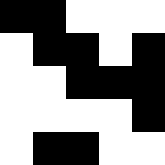[["black", "black", "white", "white", "white"], ["white", "black", "black", "white", "black"], ["white", "white", "black", "black", "black"], ["white", "white", "white", "white", "black"], ["white", "black", "black", "white", "white"]]